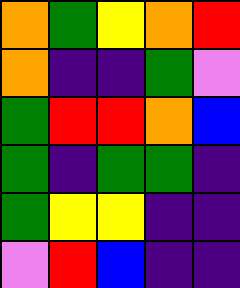[["orange", "green", "yellow", "orange", "red"], ["orange", "indigo", "indigo", "green", "violet"], ["green", "red", "red", "orange", "blue"], ["green", "indigo", "green", "green", "indigo"], ["green", "yellow", "yellow", "indigo", "indigo"], ["violet", "red", "blue", "indigo", "indigo"]]